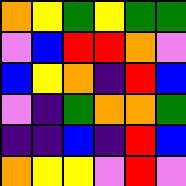[["orange", "yellow", "green", "yellow", "green", "green"], ["violet", "blue", "red", "red", "orange", "violet"], ["blue", "yellow", "orange", "indigo", "red", "blue"], ["violet", "indigo", "green", "orange", "orange", "green"], ["indigo", "indigo", "blue", "indigo", "red", "blue"], ["orange", "yellow", "yellow", "violet", "red", "violet"]]